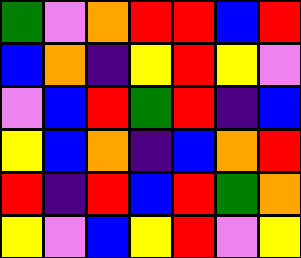[["green", "violet", "orange", "red", "red", "blue", "red"], ["blue", "orange", "indigo", "yellow", "red", "yellow", "violet"], ["violet", "blue", "red", "green", "red", "indigo", "blue"], ["yellow", "blue", "orange", "indigo", "blue", "orange", "red"], ["red", "indigo", "red", "blue", "red", "green", "orange"], ["yellow", "violet", "blue", "yellow", "red", "violet", "yellow"]]